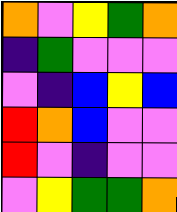[["orange", "violet", "yellow", "green", "orange"], ["indigo", "green", "violet", "violet", "violet"], ["violet", "indigo", "blue", "yellow", "blue"], ["red", "orange", "blue", "violet", "violet"], ["red", "violet", "indigo", "violet", "violet"], ["violet", "yellow", "green", "green", "orange"]]